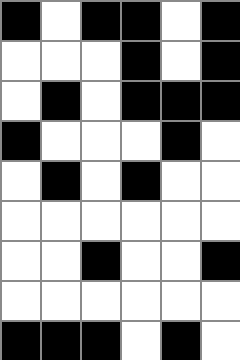[["black", "white", "black", "black", "white", "black"], ["white", "white", "white", "black", "white", "black"], ["white", "black", "white", "black", "black", "black"], ["black", "white", "white", "white", "black", "white"], ["white", "black", "white", "black", "white", "white"], ["white", "white", "white", "white", "white", "white"], ["white", "white", "black", "white", "white", "black"], ["white", "white", "white", "white", "white", "white"], ["black", "black", "black", "white", "black", "white"]]